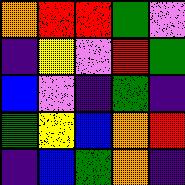[["orange", "red", "red", "green", "violet"], ["indigo", "yellow", "violet", "red", "green"], ["blue", "violet", "indigo", "green", "indigo"], ["green", "yellow", "blue", "orange", "red"], ["indigo", "blue", "green", "orange", "indigo"]]